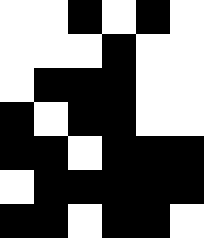[["white", "white", "black", "white", "black", "white"], ["white", "white", "white", "black", "white", "white"], ["white", "black", "black", "black", "white", "white"], ["black", "white", "black", "black", "white", "white"], ["black", "black", "white", "black", "black", "black"], ["white", "black", "black", "black", "black", "black"], ["black", "black", "white", "black", "black", "white"]]